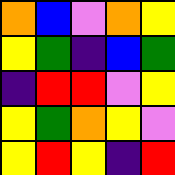[["orange", "blue", "violet", "orange", "yellow"], ["yellow", "green", "indigo", "blue", "green"], ["indigo", "red", "red", "violet", "yellow"], ["yellow", "green", "orange", "yellow", "violet"], ["yellow", "red", "yellow", "indigo", "red"]]